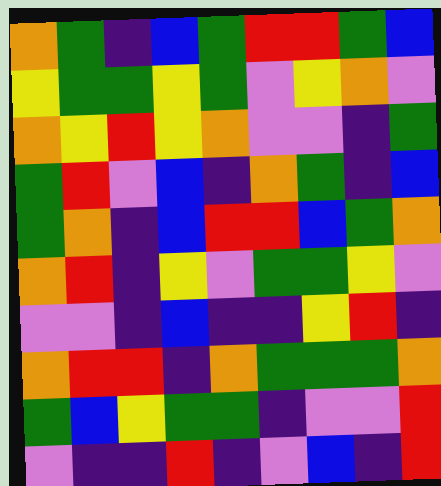[["orange", "green", "indigo", "blue", "green", "red", "red", "green", "blue"], ["yellow", "green", "green", "yellow", "green", "violet", "yellow", "orange", "violet"], ["orange", "yellow", "red", "yellow", "orange", "violet", "violet", "indigo", "green"], ["green", "red", "violet", "blue", "indigo", "orange", "green", "indigo", "blue"], ["green", "orange", "indigo", "blue", "red", "red", "blue", "green", "orange"], ["orange", "red", "indigo", "yellow", "violet", "green", "green", "yellow", "violet"], ["violet", "violet", "indigo", "blue", "indigo", "indigo", "yellow", "red", "indigo"], ["orange", "red", "red", "indigo", "orange", "green", "green", "green", "orange"], ["green", "blue", "yellow", "green", "green", "indigo", "violet", "violet", "red"], ["violet", "indigo", "indigo", "red", "indigo", "violet", "blue", "indigo", "red"]]